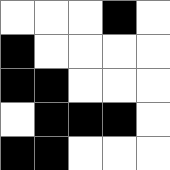[["white", "white", "white", "black", "white"], ["black", "white", "white", "white", "white"], ["black", "black", "white", "white", "white"], ["white", "black", "black", "black", "white"], ["black", "black", "white", "white", "white"]]